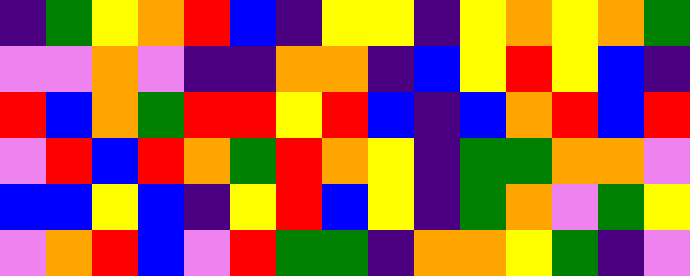[["indigo", "green", "yellow", "orange", "red", "blue", "indigo", "yellow", "yellow", "indigo", "yellow", "orange", "yellow", "orange", "green"], ["violet", "violet", "orange", "violet", "indigo", "indigo", "orange", "orange", "indigo", "blue", "yellow", "red", "yellow", "blue", "indigo"], ["red", "blue", "orange", "green", "red", "red", "yellow", "red", "blue", "indigo", "blue", "orange", "red", "blue", "red"], ["violet", "red", "blue", "red", "orange", "green", "red", "orange", "yellow", "indigo", "green", "green", "orange", "orange", "violet"], ["blue", "blue", "yellow", "blue", "indigo", "yellow", "red", "blue", "yellow", "indigo", "green", "orange", "violet", "green", "yellow"], ["violet", "orange", "red", "blue", "violet", "red", "green", "green", "indigo", "orange", "orange", "yellow", "green", "indigo", "violet"]]